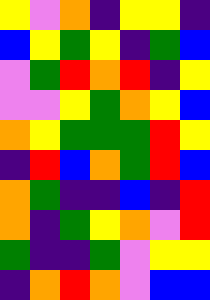[["yellow", "violet", "orange", "indigo", "yellow", "yellow", "indigo"], ["blue", "yellow", "green", "yellow", "indigo", "green", "blue"], ["violet", "green", "red", "orange", "red", "indigo", "yellow"], ["violet", "violet", "yellow", "green", "orange", "yellow", "blue"], ["orange", "yellow", "green", "green", "green", "red", "yellow"], ["indigo", "red", "blue", "orange", "green", "red", "blue"], ["orange", "green", "indigo", "indigo", "blue", "indigo", "red"], ["orange", "indigo", "green", "yellow", "orange", "violet", "red"], ["green", "indigo", "indigo", "green", "violet", "yellow", "yellow"], ["indigo", "orange", "red", "orange", "violet", "blue", "blue"]]